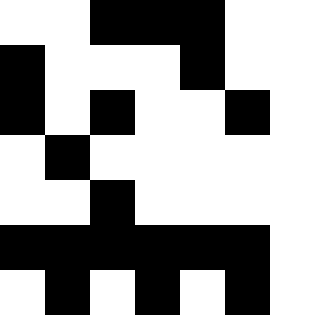[["white", "white", "black", "black", "black", "white", "white"], ["black", "white", "white", "white", "black", "white", "white"], ["black", "white", "black", "white", "white", "black", "white"], ["white", "black", "white", "white", "white", "white", "white"], ["white", "white", "black", "white", "white", "white", "white"], ["black", "black", "black", "black", "black", "black", "white"], ["white", "black", "white", "black", "white", "black", "white"]]